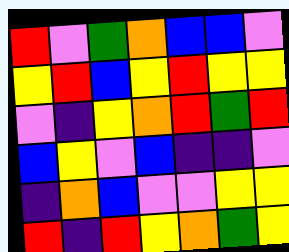[["red", "violet", "green", "orange", "blue", "blue", "violet"], ["yellow", "red", "blue", "yellow", "red", "yellow", "yellow"], ["violet", "indigo", "yellow", "orange", "red", "green", "red"], ["blue", "yellow", "violet", "blue", "indigo", "indigo", "violet"], ["indigo", "orange", "blue", "violet", "violet", "yellow", "yellow"], ["red", "indigo", "red", "yellow", "orange", "green", "yellow"]]